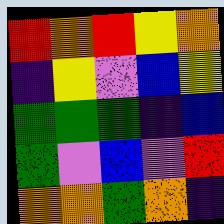[["red", "orange", "red", "yellow", "orange"], ["indigo", "yellow", "violet", "blue", "yellow"], ["green", "green", "green", "indigo", "blue"], ["green", "violet", "blue", "violet", "red"], ["orange", "orange", "green", "orange", "indigo"]]